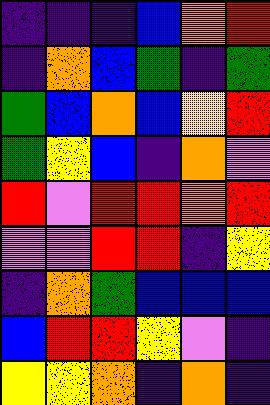[["indigo", "indigo", "indigo", "blue", "orange", "red"], ["indigo", "orange", "blue", "green", "indigo", "green"], ["green", "blue", "orange", "blue", "yellow", "red"], ["green", "yellow", "blue", "indigo", "orange", "violet"], ["red", "violet", "red", "red", "orange", "red"], ["violet", "violet", "red", "red", "indigo", "yellow"], ["indigo", "orange", "green", "blue", "blue", "blue"], ["blue", "red", "red", "yellow", "violet", "indigo"], ["yellow", "yellow", "orange", "indigo", "orange", "indigo"]]